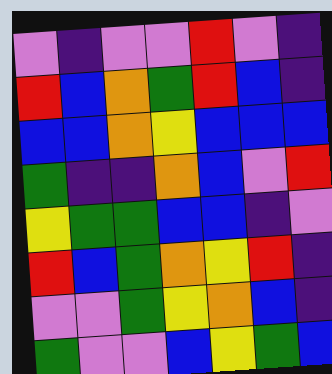[["violet", "indigo", "violet", "violet", "red", "violet", "indigo"], ["red", "blue", "orange", "green", "red", "blue", "indigo"], ["blue", "blue", "orange", "yellow", "blue", "blue", "blue"], ["green", "indigo", "indigo", "orange", "blue", "violet", "red"], ["yellow", "green", "green", "blue", "blue", "indigo", "violet"], ["red", "blue", "green", "orange", "yellow", "red", "indigo"], ["violet", "violet", "green", "yellow", "orange", "blue", "indigo"], ["green", "violet", "violet", "blue", "yellow", "green", "blue"]]